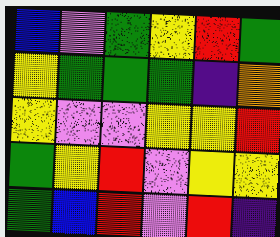[["blue", "violet", "green", "yellow", "red", "green"], ["yellow", "green", "green", "green", "indigo", "orange"], ["yellow", "violet", "violet", "yellow", "yellow", "red"], ["green", "yellow", "red", "violet", "yellow", "yellow"], ["green", "blue", "red", "violet", "red", "indigo"]]